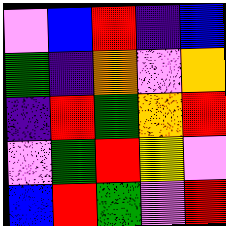[["violet", "blue", "red", "indigo", "blue"], ["green", "indigo", "orange", "violet", "orange"], ["indigo", "red", "green", "orange", "red"], ["violet", "green", "red", "yellow", "violet"], ["blue", "red", "green", "violet", "red"]]